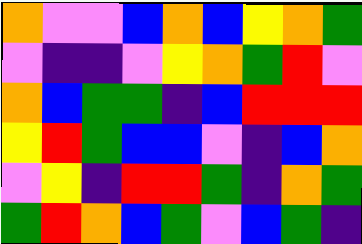[["orange", "violet", "violet", "blue", "orange", "blue", "yellow", "orange", "green"], ["violet", "indigo", "indigo", "violet", "yellow", "orange", "green", "red", "violet"], ["orange", "blue", "green", "green", "indigo", "blue", "red", "red", "red"], ["yellow", "red", "green", "blue", "blue", "violet", "indigo", "blue", "orange"], ["violet", "yellow", "indigo", "red", "red", "green", "indigo", "orange", "green"], ["green", "red", "orange", "blue", "green", "violet", "blue", "green", "indigo"]]